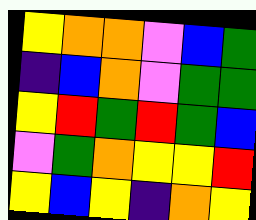[["yellow", "orange", "orange", "violet", "blue", "green"], ["indigo", "blue", "orange", "violet", "green", "green"], ["yellow", "red", "green", "red", "green", "blue"], ["violet", "green", "orange", "yellow", "yellow", "red"], ["yellow", "blue", "yellow", "indigo", "orange", "yellow"]]